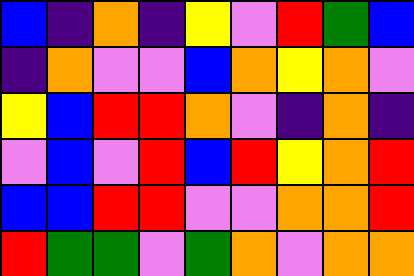[["blue", "indigo", "orange", "indigo", "yellow", "violet", "red", "green", "blue"], ["indigo", "orange", "violet", "violet", "blue", "orange", "yellow", "orange", "violet"], ["yellow", "blue", "red", "red", "orange", "violet", "indigo", "orange", "indigo"], ["violet", "blue", "violet", "red", "blue", "red", "yellow", "orange", "red"], ["blue", "blue", "red", "red", "violet", "violet", "orange", "orange", "red"], ["red", "green", "green", "violet", "green", "orange", "violet", "orange", "orange"]]